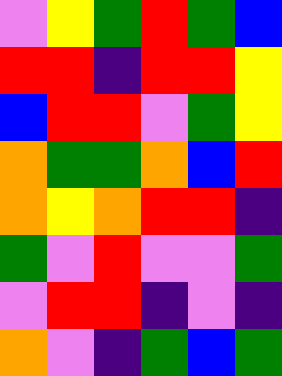[["violet", "yellow", "green", "red", "green", "blue"], ["red", "red", "indigo", "red", "red", "yellow"], ["blue", "red", "red", "violet", "green", "yellow"], ["orange", "green", "green", "orange", "blue", "red"], ["orange", "yellow", "orange", "red", "red", "indigo"], ["green", "violet", "red", "violet", "violet", "green"], ["violet", "red", "red", "indigo", "violet", "indigo"], ["orange", "violet", "indigo", "green", "blue", "green"]]